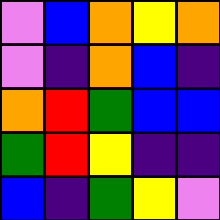[["violet", "blue", "orange", "yellow", "orange"], ["violet", "indigo", "orange", "blue", "indigo"], ["orange", "red", "green", "blue", "blue"], ["green", "red", "yellow", "indigo", "indigo"], ["blue", "indigo", "green", "yellow", "violet"]]